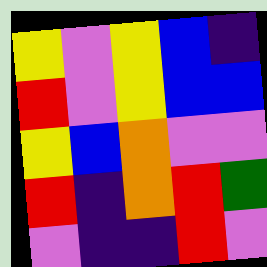[["yellow", "violet", "yellow", "blue", "indigo"], ["red", "violet", "yellow", "blue", "blue"], ["yellow", "blue", "orange", "violet", "violet"], ["red", "indigo", "orange", "red", "green"], ["violet", "indigo", "indigo", "red", "violet"]]